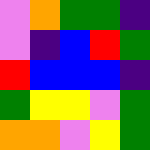[["violet", "orange", "green", "green", "indigo"], ["violet", "indigo", "blue", "red", "green"], ["red", "blue", "blue", "blue", "indigo"], ["green", "yellow", "yellow", "violet", "green"], ["orange", "orange", "violet", "yellow", "green"]]